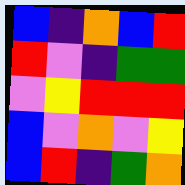[["blue", "indigo", "orange", "blue", "red"], ["red", "violet", "indigo", "green", "green"], ["violet", "yellow", "red", "red", "red"], ["blue", "violet", "orange", "violet", "yellow"], ["blue", "red", "indigo", "green", "orange"]]